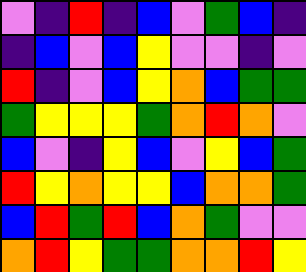[["violet", "indigo", "red", "indigo", "blue", "violet", "green", "blue", "indigo"], ["indigo", "blue", "violet", "blue", "yellow", "violet", "violet", "indigo", "violet"], ["red", "indigo", "violet", "blue", "yellow", "orange", "blue", "green", "green"], ["green", "yellow", "yellow", "yellow", "green", "orange", "red", "orange", "violet"], ["blue", "violet", "indigo", "yellow", "blue", "violet", "yellow", "blue", "green"], ["red", "yellow", "orange", "yellow", "yellow", "blue", "orange", "orange", "green"], ["blue", "red", "green", "red", "blue", "orange", "green", "violet", "violet"], ["orange", "red", "yellow", "green", "green", "orange", "orange", "red", "yellow"]]